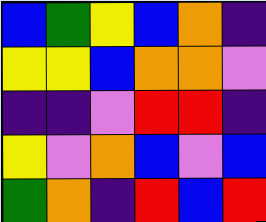[["blue", "green", "yellow", "blue", "orange", "indigo"], ["yellow", "yellow", "blue", "orange", "orange", "violet"], ["indigo", "indigo", "violet", "red", "red", "indigo"], ["yellow", "violet", "orange", "blue", "violet", "blue"], ["green", "orange", "indigo", "red", "blue", "red"]]